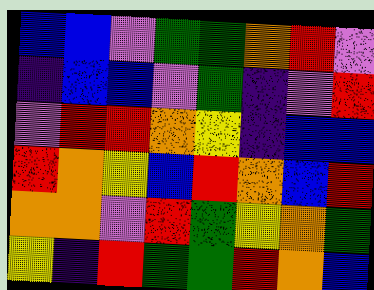[["blue", "blue", "violet", "green", "green", "orange", "red", "violet"], ["indigo", "blue", "blue", "violet", "green", "indigo", "violet", "red"], ["violet", "red", "red", "orange", "yellow", "indigo", "blue", "blue"], ["red", "orange", "yellow", "blue", "red", "orange", "blue", "red"], ["orange", "orange", "violet", "red", "green", "yellow", "orange", "green"], ["yellow", "indigo", "red", "green", "green", "red", "orange", "blue"]]